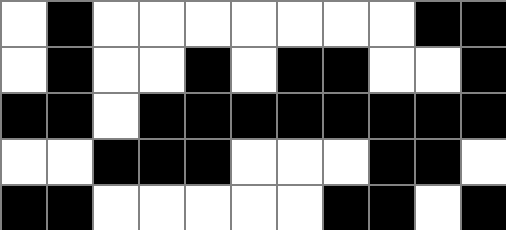[["white", "black", "white", "white", "white", "white", "white", "white", "white", "black", "black"], ["white", "black", "white", "white", "black", "white", "black", "black", "white", "white", "black"], ["black", "black", "white", "black", "black", "black", "black", "black", "black", "black", "black"], ["white", "white", "black", "black", "black", "white", "white", "white", "black", "black", "white"], ["black", "black", "white", "white", "white", "white", "white", "black", "black", "white", "black"]]